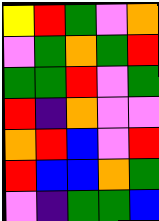[["yellow", "red", "green", "violet", "orange"], ["violet", "green", "orange", "green", "red"], ["green", "green", "red", "violet", "green"], ["red", "indigo", "orange", "violet", "violet"], ["orange", "red", "blue", "violet", "red"], ["red", "blue", "blue", "orange", "green"], ["violet", "indigo", "green", "green", "blue"]]